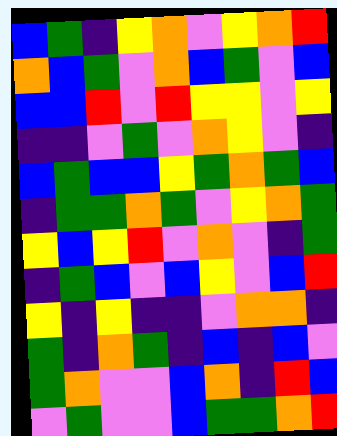[["blue", "green", "indigo", "yellow", "orange", "violet", "yellow", "orange", "red"], ["orange", "blue", "green", "violet", "orange", "blue", "green", "violet", "blue"], ["blue", "blue", "red", "violet", "red", "yellow", "yellow", "violet", "yellow"], ["indigo", "indigo", "violet", "green", "violet", "orange", "yellow", "violet", "indigo"], ["blue", "green", "blue", "blue", "yellow", "green", "orange", "green", "blue"], ["indigo", "green", "green", "orange", "green", "violet", "yellow", "orange", "green"], ["yellow", "blue", "yellow", "red", "violet", "orange", "violet", "indigo", "green"], ["indigo", "green", "blue", "violet", "blue", "yellow", "violet", "blue", "red"], ["yellow", "indigo", "yellow", "indigo", "indigo", "violet", "orange", "orange", "indigo"], ["green", "indigo", "orange", "green", "indigo", "blue", "indigo", "blue", "violet"], ["green", "orange", "violet", "violet", "blue", "orange", "indigo", "red", "blue"], ["violet", "green", "violet", "violet", "blue", "green", "green", "orange", "red"]]